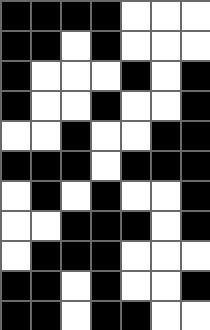[["black", "black", "black", "black", "white", "white", "white"], ["black", "black", "white", "black", "white", "white", "white"], ["black", "white", "white", "white", "black", "white", "black"], ["black", "white", "white", "black", "white", "white", "black"], ["white", "white", "black", "white", "white", "black", "black"], ["black", "black", "black", "white", "black", "black", "black"], ["white", "black", "white", "black", "white", "white", "black"], ["white", "white", "black", "black", "black", "white", "black"], ["white", "black", "black", "black", "white", "white", "white"], ["black", "black", "white", "black", "white", "white", "black"], ["black", "black", "white", "black", "black", "white", "white"]]